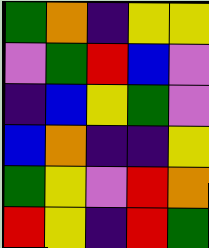[["green", "orange", "indigo", "yellow", "yellow"], ["violet", "green", "red", "blue", "violet"], ["indigo", "blue", "yellow", "green", "violet"], ["blue", "orange", "indigo", "indigo", "yellow"], ["green", "yellow", "violet", "red", "orange"], ["red", "yellow", "indigo", "red", "green"]]